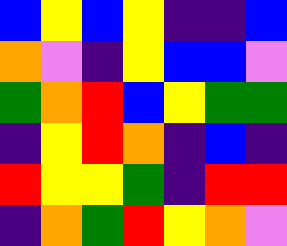[["blue", "yellow", "blue", "yellow", "indigo", "indigo", "blue"], ["orange", "violet", "indigo", "yellow", "blue", "blue", "violet"], ["green", "orange", "red", "blue", "yellow", "green", "green"], ["indigo", "yellow", "red", "orange", "indigo", "blue", "indigo"], ["red", "yellow", "yellow", "green", "indigo", "red", "red"], ["indigo", "orange", "green", "red", "yellow", "orange", "violet"]]